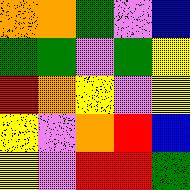[["orange", "orange", "green", "violet", "blue"], ["green", "green", "violet", "green", "yellow"], ["red", "orange", "yellow", "violet", "yellow"], ["yellow", "violet", "orange", "red", "blue"], ["yellow", "violet", "red", "red", "green"]]